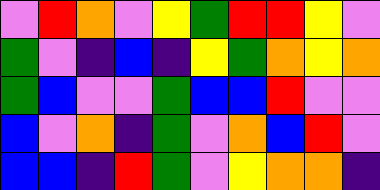[["violet", "red", "orange", "violet", "yellow", "green", "red", "red", "yellow", "violet"], ["green", "violet", "indigo", "blue", "indigo", "yellow", "green", "orange", "yellow", "orange"], ["green", "blue", "violet", "violet", "green", "blue", "blue", "red", "violet", "violet"], ["blue", "violet", "orange", "indigo", "green", "violet", "orange", "blue", "red", "violet"], ["blue", "blue", "indigo", "red", "green", "violet", "yellow", "orange", "orange", "indigo"]]